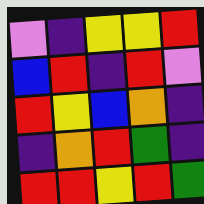[["violet", "indigo", "yellow", "yellow", "red"], ["blue", "red", "indigo", "red", "violet"], ["red", "yellow", "blue", "orange", "indigo"], ["indigo", "orange", "red", "green", "indigo"], ["red", "red", "yellow", "red", "green"]]